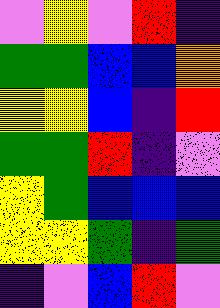[["violet", "yellow", "violet", "red", "indigo"], ["green", "green", "blue", "blue", "orange"], ["yellow", "yellow", "blue", "indigo", "red"], ["green", "green", "red", "indigo", "violet"], ["yellow", "green", "blue", "blue", "blue"], ["yellow", "yellow", "green", "indigo", "green"], ["indigo", "violet", "blue", "red", "violet"]]